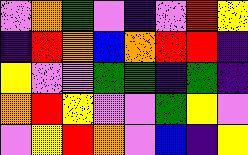[["violet", "orange", "green", "violet", "indigo", "violet", "red", "yellow"], ["indigo", "red", "orange", "blue", "orange", "red", "red", "indigo"], ["yellow", "violet", "violet", "green", "green", "indigo", "green", "indigo"], ["orange", "red", "yellow", "violet", "violet", "green", "yellow", "violet"], ["violet", "yellow", "red", "orange", "violet", "blue", "indigo", "yellow"]]